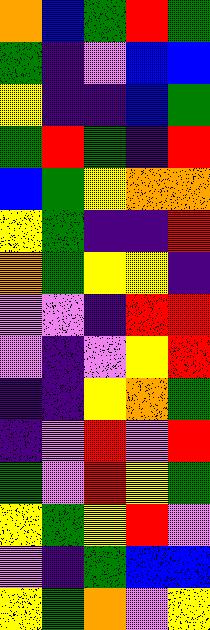[["orange", "blue", "green", "red", "green"], ["green", "indigo", "violet", "blue", "blue"], ["yellow", "indigo", "indigo", "blue", "green"], ["green", "red", "green", "indigo", "red"], ["blue", "green", "yellow", "orange", "orange"], ["yellow", "green", "indigo", "indigo", "red"], ["orange", "green", "yellow", "yellow", "indigo"], ["violet", "violet", "indigo", "red", "red"], ["violet", "indigo", "violet", "yellow", "red"], ["indigo", "indigo", "yellow", "orange", "green"], ["indigo", "violet", "red", "violet", "red"], ["green", "violet", "red", "yellow", "green"], ["yellow", "green", "yellow", "red", "violet"], ["violet", "indigo", "green", "blue", "blue"], ["yellow", "green", "orange", "violet", "yellow"]]